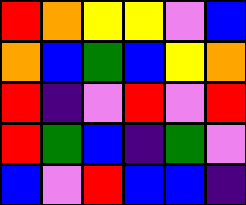[["red", "orange", "yellow", "yellow", "violet", "blue"], ["orange", "blue", "green", "blue", "yellow", "orange"], ["red", "indigo", "violet", "red", "violet", "red"], ["red", "green", "blue", "indigo", "green", "violet"], ["blue", "violet", "red", "blue", "blue", "indigo"]]